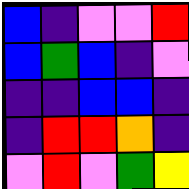[["blue", "indigo", "violet", "violet", "red"], ["blue", "green", "blue", "indigo", "violet"], ["indigo", "indigo", "blue", "blue", "indigo"], ["indigo", "red", "red", "orange", "indigo"], ["violet", "red", "violet", "green", "yellow"]]